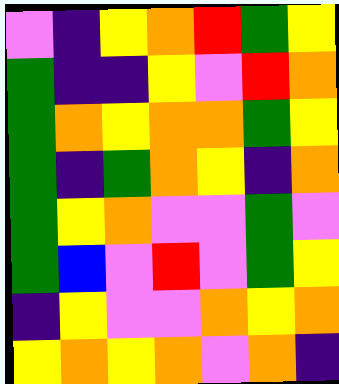[["violet", "indigo", "yellow", "orange", "red", "green", "yellow"], ["green", "indigo", "indigo", "yellow", "violet", "red", "orange"], ["green", "orange", "yellow", "orange", "orange", "green", "yellow"], ["green", "indigo", "green", "orange", "yellow", "indigo", "orange"], ["green", "yellow", "orange", "violet", "violet", "green", "violet"], ["green", "blue", "violet", "red", "violet", "green", "yellow"], ["indigo", "yellow", "violet", "violet", "orange", "yellow", "orange"], ["yellow", "orange", "yellow", "orange", "violet", "orange", "indigo"]]